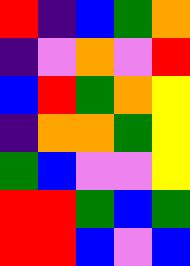[["red", "indigo", "blue", "green", "orange"], ["indigo", "violet", "orange", "violet", "red"], ["blue", "red", "green", "orange", "yellow"], ["indigo", "orange", "orange", "green", "yellow"], ["green", "blue", "violet", "violet", "yellow"], ["red", "red", "green", "blue", "green"], ["red", "red", "blue", "violet", "blue"]]